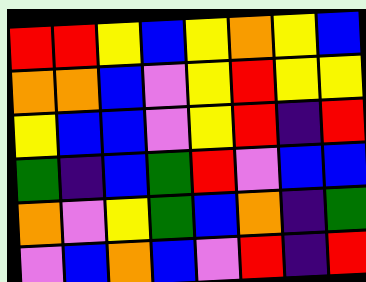[["red", "red", "yellow", "blue", "yellow", "orange", "yellow", "blue"], ["orange", "orange", "blue", "violet", "yellow", "red", "yellow", "yellow"], ["yellow", "blue", "blue", "violet", "yellow", "red", "indigo", "red"], ["green", "indigo", "blue", "green", "red", "violet", "blue", "blue"], ["orange", "violet", "yellow", "green", "blue", "orange", "indigo", "green"], ["violet", "blue", "orange", "blue", "violet", "red", "indigo", "red"]]